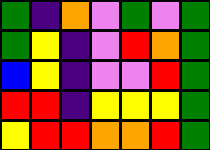[["green", "indigo", "orange", "violet", "green", "violet", "green"], ["green", "yellow", "indigo", "violet", "red", "orange", "green"], ["blue", "yellow", "indigo", "violet", "violet", "red", "green"], ["red", "red", "indigo", "yellow", "yellow", "yellow", "green"], ["yellow", "red", "red", "orange", "orange", "red", "green"]]